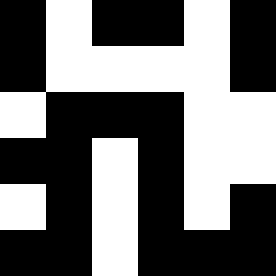[["black", "white", "black", "black", "white", "black"], ["black", "white", "white", "white", "white", "black"], ["white", "black", "black", "black", "white", "white"], ["black", "black", "white", "black", "white", "white"], ["white", "black", "white", "black", "white", "black"], ["black", "black", "white", "black", "black", "black"]]